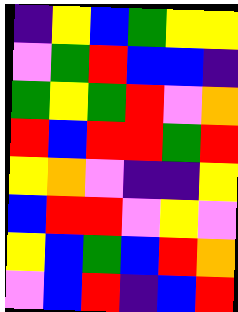[["indigo", "yellow", "blue", "green", "yellow", "yellow"], ["violet", "green", "red", "blue", "blue", "indigo"], ["green", "yellow", "green", "red", "violet", "orange"], ["red", "blue", "red", "red", "green", "red"], ["yellow", "orange", "violet", "indigo", "indigo", "yellow"], ["blue", "red", "red", "violet", "yellow", "violet"], ["yellow", "blue", "green", "blue", "red", "orange"], ["violet", "blue", "red", "indigo", "blue", "red"]]